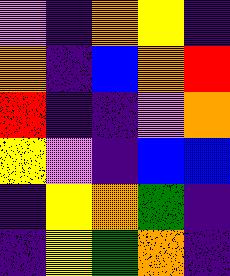[["violet", "indigo", "orange", "yellow", "indigo"], ["orange", "indigo", "blue", "orange", "red"], ["red", "indigo", "indigo", "violet", "orange"], ["yellow", "violet", "indigo", "blue", "blue"], ["indigo", "yellow", "orange", "green", "indigo"], ["indigo", "yellow", "green", "orange", "indigo"]]